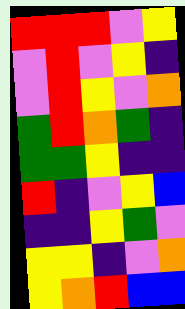[["red", "red", "red", "violet", "yellow"], ["violet", "red", "violet", "yellow", "indigo"], ["violet", "red", "yellow", "violet", "orange"], ["green", "red", "orange", "green", "indigo"], ["green", "green", "yellow", "indigo", "indigo"], ["red", "indigo", "violet", "yellow", "blue"], ["indigo", "indigo", "yellow", "green", "violet"], ["yellow", "yellow", "indigo", "violet", "orange"], ["yellow", "orange", "red", "blue", "blue"]]